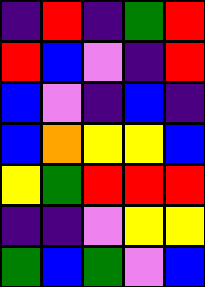[["indigo", "red", "indigo", "green", "red"], ["red", "blue", "violet", "indigo", "red"], ["blue", "violet", "indigo", "blue", "indigo"], ["blue", "orange", "yellow", "yellow", "blue"], ["yellow", "green", "red", "red", "red"], ["indigo", "indigo", "violet", "yellow", "yellow"], ["green", "blue", "green", "violet", "blue"]]